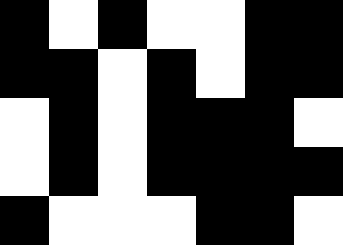[["black", "white", "black", "white", "white", "black", "black"], ["black", "black", "white", "black", "white", "black", "black"], ["white", "black", "white", "black", "black", "black", "white"], ["white", "black", "white", "black", "black", "black", "black"], ["black", "white", "white", "white", "black", "black", "white"]]